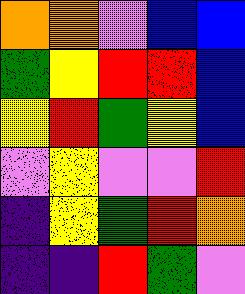[["orange", "orange", "violet", "blue", "blue"], ["green", "yellow", "red", "red", "blue"], ["yellow", "red", "green", "yellow", "blue"], ["violet", "yellow", "violet", "violet", "red"], ["indigo", "yellow", "green", "red", "orange"], ["indigo", "indigo", "red", "green", "violet"]]